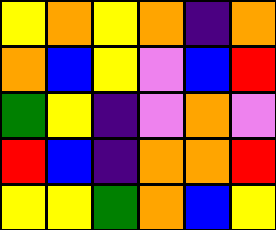[["yellow", "orange", "yellow", "orange", "indigo", "orange"], ["orange", "blue", "yellow", "violet", "blue", "red"], ["green", "yellow", "indigo", "violet", "orange", "violet"], ["red", "blue", "indigo", "orange", "orange", "red"], ["yellow", "yellow", "green", "orange", "blue", "yellow"]]